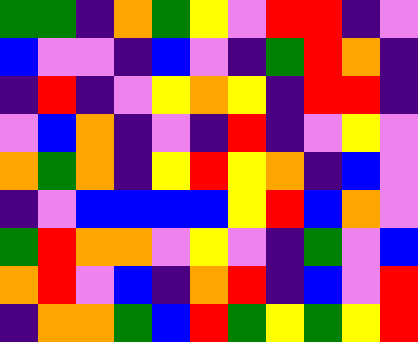[["green", "green", "indigo", "orange", "green", "yellow", "violet", "red", "red", "indigo", "violet"], ["blue", "violet", "violet", "indigo", "blue", "violet", "indigo", "green", "red", "orange", "indigo"], ["indigo", "red", "indigo", "violet", "yellow", "orange", "yellow", "indigo", "red", "red", "indigo"], ["violet", "blue", "orange", "indigo", "violet", "indigo", "red", "indigo", "violet", "yellow", "violet"], ["orange", "green", "orange", "indigo", "yellow", "red", "yellow", "orange", "indigo", "blue", "violet"], ["indigo", "violet", "blue", "blue", "blue", "blue", "yellow", "red", "blue", "orange", "violet"], ["green", "red", "orange", "orange", "violet", "yellow", "violet", "indigo", "green", "violet", "blue"], ["orange", "red", "violet", "blue", "indigo", "orange", "red", "indigo", "blue", "violet", "red"], ["indigo", "orange", "orange", "green", "blue", "red", "green", "yellow", "green", "yellow", "red"]]